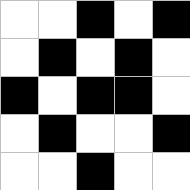[["white", "white", "black", "white", "black"], ["white", "black", "white", "black", "white"], ["black", "white", "black", "black", "white"], ["white", "black", "white", "white", "black"], ["white", "white", "black", "white", "white"]]